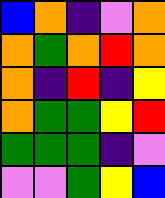[["blue", "orange", "indigo", "violet", "orange"], ["orange", "green", "orange", "red", "orange"], ["orange", "indigo", "red", "indigo", "yellow"], ["orange", "green", "green", "yellow", "red"], ["green", "green", "green", "indigo", "violet"], ["violet", "violet", "green", "yellow", "blue"]]